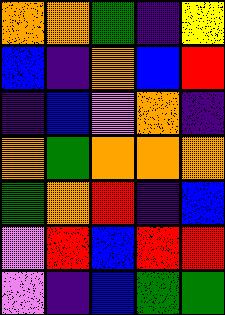[["orange", "orange", "green", "indigo", "yellow"], ["blue", "indigo", "orange", "blue", "red"], ["indigo", "blue", "violet", "orange", "indigo"], ["orange", "green", "orange", "orange", "orange"], ["green", "orange", "red", "indigo", "blue"], ["violet", "red", "blue", "red", "red"], ["violet", "indigo", "blue", "green", "green"]]